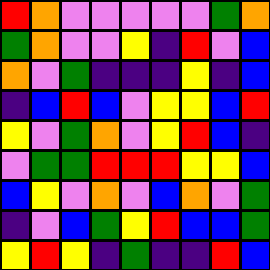[["red", "orange", "violet", "violet", "violet", "violet", "violet", "green", "orange"], ["green", "orange", "violet", "violet", "yellow", "indigo", "red", "violet", "blue"], ["orange", "violet", "green", "indigo", "indigo", "indigo", "yellow", "indigo", "blue"], ["indigo", "blue", "red", "blue", "violet", "yellow", "yellow", "blue", "red"], ["yellow", "violet", "green", "orange", "violet", "yellow", "red", "blue", "indigo"], ["violet", "green", "green", "red", "red", "red", "yellow", "yellow", "blue"], ["blue", "yellow", "violet", "orange", "violet", "blue", "orange", "violet", "green"], ["indigo", "violet", "blue", "green", "yellow", "red", "blue", "blue", "green"], ["yellow", "red", "yellow", "indigo", "green", "indigo", "indigo", "red", "blue"]]